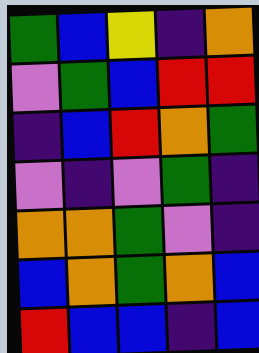[["green", "blue", "yellow", "indigo", "orange"], ["violet", "green", "blue", "red", "red"], ["indigo", "blue", "red", "orange", "green"], ["violet", "indigo", "violet", "green", "indigo"], ["orange", "orange", "green", "violet", "indigo"], ["blue", "orange", "green", "orange", "blue"], ["red", "blue", "blue", "indigo", "blue"]]